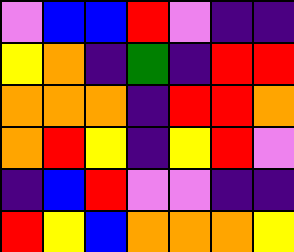[["violet", "blue", "blue", "red", "violet", "indigo", "indigo"], ["yellow", "orange", "indigo", "green", "indigo", "red", "red"], ["orange", "orange", "orange", "indigo", "red", "red", "orange"], ["orange", "red", "yellow", "indigo", "yellow", "red", "violet"], ["indigo", "blue", "red", "violet", "violet", "indigo", "indigo"], ["red", "yellow", "blue", "orange", "orange", "orange", "yellow"]]